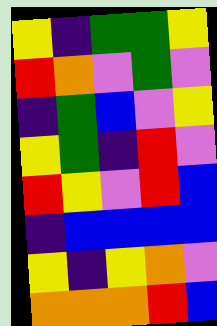[["yellow", "indigo", "green", "green", "yellow"], ["red", "orange", "violet", "green", "violet"], ["indigo", "green", "blue", "violet", "yellow"], ["yellow", "green", "indigo", "red", "violet"], ["red", "yellow", "violet", "red", "blue"], ["indigo", "blue", "blue", "blue", "blue"], ["yellow", "indigo", "yellow", "orange", "violet"], ["orange", "orange", "orange", "red", "blue"]]